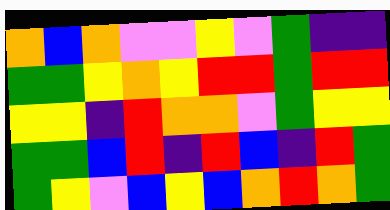[["orange", "blue", "orange", "violet", "violet", "yellow", "violet", "green", "indigo", "indigo"], ["green", "green", "yellow", "orange", "yellow", "red", "red", "green", "red", "red"], ["yellow", "yellow", "indigo", "red", "orange", "orange", "violet", "green", "yellow", "yellow"], ["green", "green", "blue", "red", "indigo", "red", "blue", "indigo", "red", "green"], ["green", "yellow", "violet", "blue", "yellow", "blue", "orange", "red", "orange", "green"]]